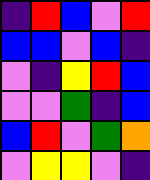[["indigo", "red", "blue", "violet", "red"], ["blue", "blue", "violet", "blue", "indigo"], ["violet", "indigo", "yellow", "red", "blue"], ["violet", "violet", "green", "indigo", "blue"], ["blue", "red", "violet", "green", "orange"], ["violet", "yellow", "yellow", "violet", "indigo"]]